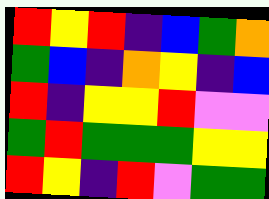[["red", "yellow", "red", "indigo", "blue", "green", "orange"], ["green", "blue", "indigo", "orange", "yellow", "indigo", "blue"], ["red", "indigo", "yellow", "yellow", "red", "violet", "violet"], ["green", "red", "green", "green", "green", "yellow", "yellow"], ["red", "yellow", "indigo", "red", "violet", "green", "green"]]